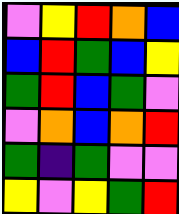[["violet", "yellow", "red", "orange", "blue"], ["blue", "red", "green", "blue", "yellow"], ["green", "red", "blue", "green", "violet"], ["violet", "orange", "blue", "orange", "red"], ["green", "indigo", "green", "violet", "violet"], ["yellow", "violet", "yellow", "green", "red"]]